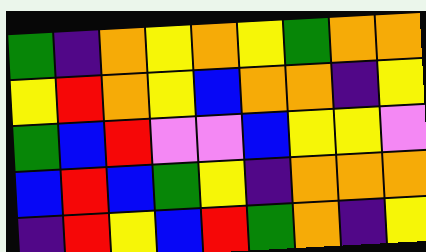[["green", "indigo", "orange", "yellow", "orange", "yellow", "green", "orange", "orange"], ["yellow", "red", "orange", "yellow", "blue", "orange", "orange", "indigo", "yellow"], ["green", "blue", "red", "violet", "violet", "blue", "yellow", "yellow", "violet"], ["blue", "red", "blue", "green", "yellow", "indigo", "orange", "orange", "orange"], ["indigo", "red", "yellow", "blue", "red", "green", "orange", "indigo", "yellow"]]